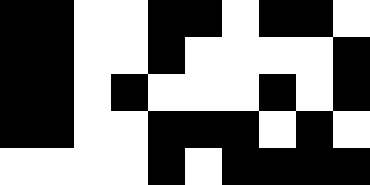[["black", "black", "white", "white", "black", "black", "white", "black", "black", "white"], ["black", "black", "white", "white", "black", "white", "white", "white", "white", "black"], ["black", "black", "white", "black", "white", "white", "white", "black", "white", "black"], ["black", "black", "white", "white", "black", "black", "black", "white", "black", "white"], ["white", "white", "white", "white", "black", "white", "black", "black", "black", "black"]]